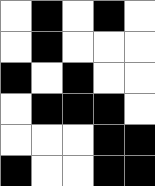[["white", "black", "white", "black", "white"], ["white", "black", "white", "white", "white"], ["black", "white", "black", "white", "white"], ["white", "black", "black", "black", "white"], ["white", "white", "white", "black", "black"], ["black", "white", "white", "black", "black"]]